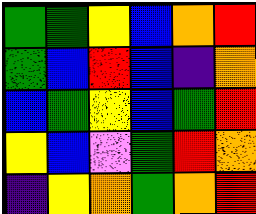[["green", "green", "yellow", "blue", "orange", "red"], ["green", "blue", "red", "blue", "indigo", "orange"], ["blue", "green", "yellow", "blue", "green", "red"], ["yellow", "blue", "violet", "green", "red", "orange"], ["indigo", "yellow", "orange", "green", "orange", "red"]]